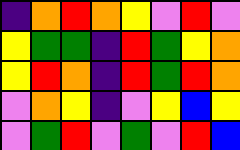[["indigo", "orange", "red", "orange", "yellow", "violet", "red", "violet"], ["yellow", "green", "green", "indigo", "red", "green", "yellow", "orange"], ["yellow", "red", "orange", "indigo", "red", "green", "red", "orange"], ["violet", "orange", "yellow", "indigo", "violet", "yellow", "blue", "yellow"], ["violet", "green", "red", "violet", "green", "violet", "red", "blue"]]